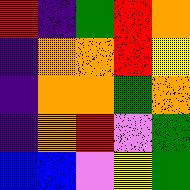[["red", "indigo", "green", "red", "orange"], ["indigo", "orange", "orange", "red", "yellow"], ["indigo", "orange", "orange", "green", "orange"], ["indigo", "orange", "red", "violet", "green"], ["blue", "blue", "violet", "yellow", "green"]]